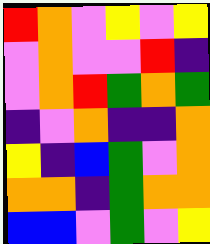[["red", "orange", "violet", "yellow", "violet", "yellow"], ["violet", "orange", "violet", "violet", "red", "indigo"], ["violet", "orange", "red", "green", "orange", "green"], ["indigo", "violet", "orange", "indigo", "indigo", "orange"], ["yellow", "indigo", "blue", "green", "violet", "orange"], ["orange", "orange", "indigo", "green", "orange", "orange"], ["blue", "blue", "violet", "green", "violet", "yellow"]]